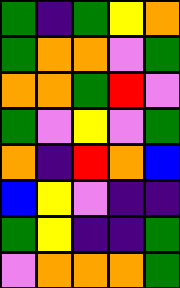[["green", "indigo", "green", "yellow", "orange"], ["green", "orange", "orange", "violet", "green"], ["orange", "orange", "green", "red", "violet"], ["green", "violet", "yellow", "violet", "green"], ["orange", "indigo", "red", "orange", "blue"], ["blue", "yellow", "violet", "indigo", "indigo"], ["green", "yellow", "indigo", "indigo", "green"], ["violet", "orange", "orange", "orange", "green"]]